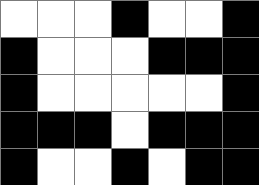[["white", "white", "white", "black", "white", "white", "black"], ["black", "white", "white", "white", "black", "black", "black"], ["black", "white", "white", "white", "white", "white", "black"], ["black", "black", "black", "white", "black", "black", "black"], ["black", "white", "white", "black", "white", "black", "black"]]